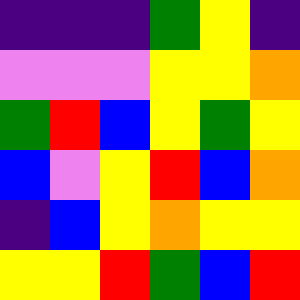[["indigo", "indigo", "indigo", "green", "yellow", "indigo"], ["violet", "violet", "violet", "yellow", "yellow", "orange"], ["green", "red", "blue", "yellow", "green", "yellow"], ["blue", "violet", "yellow", "red", "blue", "orange"], ["indigo", "blue", "yellow", "orange", "yellow", "yellow"], ["yellow", "yellow", "red", "green", "blue", "red"]]